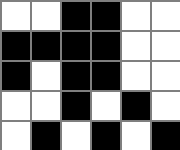[["white", "white", "black", "black", "white", "white"], ["black", "black", "black", "black", "white", "white"], ["black", "white", "black", "black", "white", "white"], ["white", "white", "black", "white", "black", "white"], ["white", "black", "white", "black", "white", "black"]]